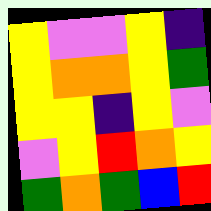[["yellow", "violet", "violet", "yellow", "indigo"], ["yellow", "orange", "orange", "yellow", "green"], ["yellow", "yellow", "indigo", "yellow", "violet"], ["violet", "yellow", "red", "orange", "yellow"], ["green", "orange", "green", "blue", "red"]]